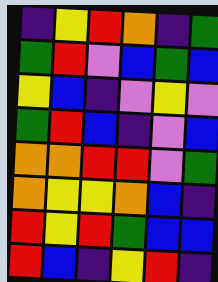[["indigo", "yellow", "red", "orange", "indigo", "green"], ["green", "red", "violet", "blue", "green", "blue"], ["yellow", "blue", "indigo", "violet", "yellow", "violet"], ["green", "red", "blue", "indigo", "violet", "blue"], ["orange", "orange", "red", "red", "violet", "green"], ["orange", "yellow", "yellow", "orange", "blue", "indigo"], ["red", "yellow", "red", "green", "blue", "blue"], ["red", "blue", "indigo", "yellow", "red", "indigo"]]